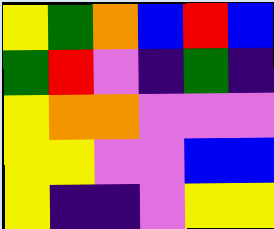[["yellow", "green", "orange", "blue", "red", "blue"], ["green", "red", "violet", "indigo", "green", "indigo"], ["yellow", "orange", "orange", "violet", "violet", "violet"], ["yellow", "yellow", "violet", "violet", "blue", "blue"], ["yellow", "indigo", "indigo", "violet", "yellow", "yellow"]]